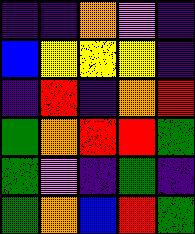[["indigo", "indigo", "orange", "violet", "indigo"], ["blue", "yellow", "yellow", "yellow", "indigo"], ["indigo", "red", "indigo", "orange", "red"], ["green", "orange", "red", "red", "green"], ["green", "violet", "indigo", "green", "indigo"], ["green", "orange", "blue", "red", "green"]]